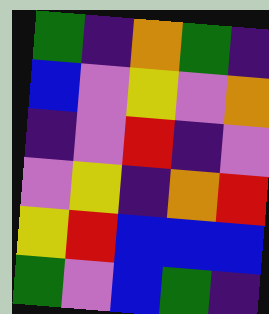[["green", "indigo", "orange", "green", "indigo"], ["blue", "violet", "yellow", "violet", "orange"], ["indigo", "violet", "red", "indigo", "violet"], ["violet", "yellow", "indigo", "orange", "red"], ["yellow", "red", "blue", "blue", "blue"], ["green", "violet", "blue", "green", "indigo"]]